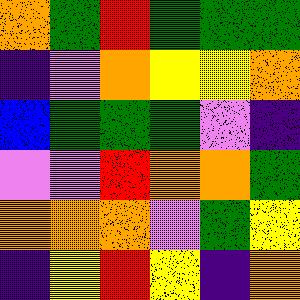[["orange", "green", "red", "green", "green", "green"], ["indigo", "violet", "orange", "yellow", "yellow", "orange"], ["blue", "green", "green", "green", "violet", "indigo"], ["violet", "violet", "red", "orange", "orange", "green"], ["orange", "orange", "orange", "violet", "green", "yellow"], ["indigo", "yellow", "red", "yellow", "indigo", "orange"]]